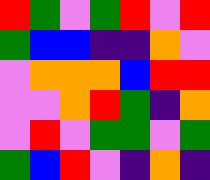[["red", "green", "violet", "green", "red", "violet", "red"], ["green", "blue", "blue", "indigo", "indigo", "orange", "violet"], ["violet", "orange", "orange", "orange", "blue", "red", "red"], ["violet", "violet", "orange", "red", "green", "indigo", "orange"], ["violet", "red", "violet", "green", "green", "violet", "green"], ["green", "blue", "red", "violet", "indigo", "orange", "indigo"]]